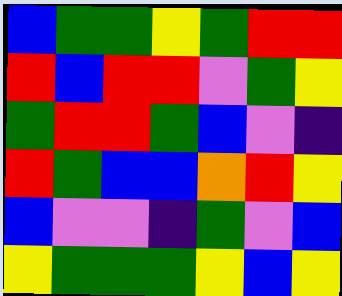[["blue", "green", "green", "yellow", "green", "red", "red"], ["red", "blue", "red", "red", "violet", "green", "yellow"], ["green", "red", "red", "green", "blue", "violet", "indigo"], ["red", "green", "blue", "blue", "orange", "red", "yellow"], ["blue", "violet", "violet", "indigo", "green", "violet", "blue"], ["yellow", "green", "green", "green", "yellow", "blue", "yellow"]]